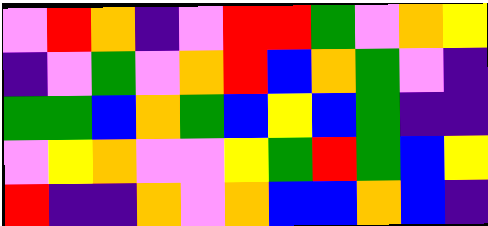[["violet", "red", "orange", "indigo", "violet", "red", "red", "green", "violet", "orange", "yellow"], ["indigo", "violet", "green", "violet", "orange", "red", "blue", "orange", "green", "violet", "indigo"], ["green", "green", "blue", "orange", "green", "blue", "yellow", "blue", "green", "indigo", "indigo"], ["violet", "yellow", "orange", "violet", "violet", "yellow", "green", "red", "green", "blue", "yellow"], ["red", "indigo", "indigo", "orange", "violet", "orange", "blue", "blue", "orange", "blue", "indigo"]]